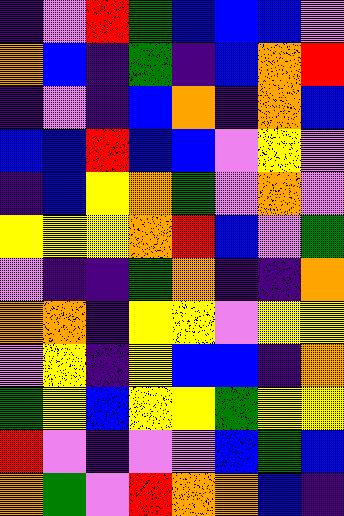[["indigo", "violet", "red", "green", "blue", "blue", "blue", "violet"], ["orange", "blue", "indigo", "green", "indigo", "blue", "orange", "red"], ["indigo", "violet", "indigo", "blue", "orange", "indigo", "orange", "blue"], ["blue", "blue", "red", "blue", "blue", "violet", "yellow", "violet"], ["indigo", "blue", "yellow", "orange", "green", "violet", "orange", "violet"], ["yellow", "yellow", "yellow", "orange", "red", "blue", "violet", "green"], ["violet", "indigo", "indigo", "green", "orange", "indigo", "indigo", "orange"], ["orange", "orange", "indigo", "yellow", "yellow", "violet", "yellow", "yellow"], ["violet", "yellow", "indigo", "yellow", "blue", "blue", "indigo", "orange"], ["green", "yellow", "blue", "yellow", "yellow", "green", "yellow", "yellow"], ["red", "violet", "indigo", "violet", "violet", "blue", "green", "blue"], ["orange", "green", "violet", "red", "orange", "orange", "blue", "indigo"]]